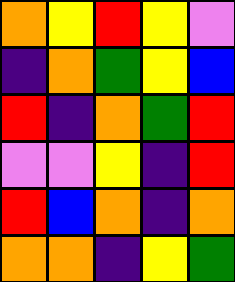[["orange", "yellow", "red", "yellow", "violet"], ["indigo", "orange", "green", "yellow", "blue"], ["red", "indigo", "orange", "green", "red"], ["violet", "violet", "yellow", "indigo", "red"], ["red", "blue", "orange", "indigo", "orange"], ["orange", "orange", "indigo", "yellow", "green"]]